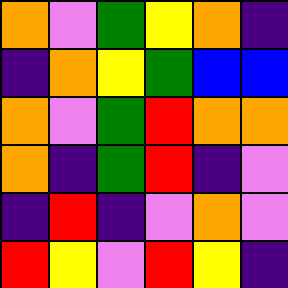[["orange", "violet", "green", "yellow", "orange", "indigo"], ["indigo", "orange", "yellow", "green", "blue", "blue"], ["orange", "violet", "green", "red", "orange", "orange"], ["orange", "indigo", "green", "red", "indigo", "violet"], ["indigo", "red", "indigo", "violet", "orange", "violet"], ["red", "yellow", "violet", "red", "yellow", "indigo"]]